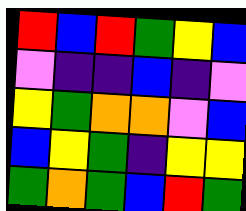[["red", "blue", "red", "green", "yellow", "blue"], ["violet", "indigo", "indigo", "blue", "indigo", "violet"], ["yellow", "green", "orange", "orange", "violet", "blue"], ["blue", "yellow", "green", "indigo", "yellow", "yellow"], ["green", "orange", "green", "blue", "red", "green"]]